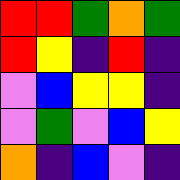[["red", "red", "green", "orange", "green"], ["red", "yellow", "indigo", "red", "indigo"], ["violet", "blue", "yellow", "yellow", "indigo"], ["violet", "green", "violet", "blue", "yellow"], ["orange", "indigo", "blue", "violet", "indigo"]]